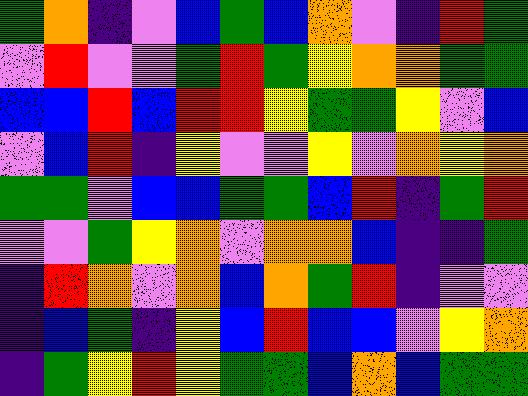[["green", "orange", "indigo", "violet", "blue", "green", "blue", "orange", "violet", "indigo", "red", "green"], ["violet", "red", "violet", "violet", "green", "red", "green", "yellow", "orange", "orange", "green", "green"], ["blue", "blue", "red", "blue", "red", "red", "yellow", "green", "green", "yellow", "violet", "blue"], ["violet", "blue", "red", "indigo", "yellow", "violet", "violet", "yellow", "violet", "orange", "yellow", "orange"], ["green", "green", "violet", "blue", "blue", "green", "green", "blue", "red", "indigo", "green", "red"], ["violet", "violet", "green", "yellow", "orange", "violet", "orange", "orange", "blue", "indigo", "indigo", "green"], ["indigo", "red", "orange", "violet", "orange", "blue", "orange", "green", "red", "indigo", "violet", "violet"], ["indigo", "blue", "green", "indigo", "yellow", "blue", "red", "blue", "blue", "violet", "yellow", "orange"], ["indigo", "green", "yellow", "red", "yellow", "green", "green", "blue", "orange", "blue", "green", "green"]]